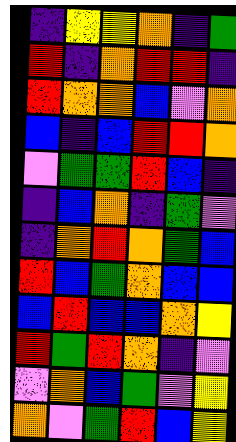[["indigo", "yellow", "yellow", "orange", "indigo", "green"], ["red", "indigo", "orange", "red", "red", "indigo"], ["red", "orange", "orange", "blue", "violet", "orange"], ["blue", "indigo", "blue", "red", "red", "orange"], ["violet", "green", "green", "red", "blue", "indigo"], ["indigo", "blue", "orange", "indigo", "green", "violet"], ["indigo", "orange", "red", "orange", "green", "blue"], ["red", "blue", "green", "orange", "blue", "blue"], ["blue", "red", "blue", "blue", "orange", "yellow"], ["red", "green", "red", "orange", "indigo", "violet"], ["violet", "orange", "blue", "green", "violet", "yellow"], ["orange", "violet", "green", "red", "blue", "yellow"]]